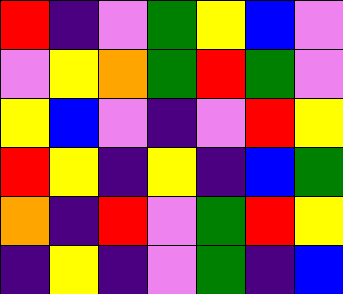[["red", "indigo", "violet", "green", "yellow", "blue", "violet"], ["violet", "yellow", "orange", "green", "red", "green", "violet"], ["yellow", "blue", "violet", "indigo", "violet", "red", "yellow"], ["red", "yellow", "indigo", "yellow", "indigo", "blue", "green"], ["orange", "indigo", "red", "violet", "green", "red", "yellow"], ["indigo", "yellow", "indigo", "violet", "green", "indigo", "blue"]]